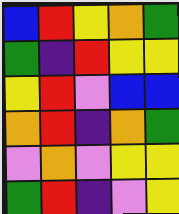[["blue", "red", "yellow", "orange", "green"], ["green", "indigo", "red", "yellow", "yellow"], ["yellow", "red", "violet", "blue", "blue"], ["orange", "red", "indigo", "orange", "green"], ["violet", "orange", "violet", "yellow", "yellow"], ["green", "red", "indigo", "violet", "yellow"]]